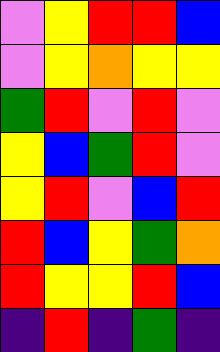[["violet", "yellow", "red", "red", "blue"], ["violet", "yellow", "orange", "yellow", "yellow"], ["green", "red", "violet", "red", "violet"], ["yellow", "blue", "green", "red", "violet"], ["yellow", "red", "violet", "blue", "red"], ["red", "blue", "yellow", "green", "orange"], ["red", "yellow", "yellow", "red", "blue"], ["indigo", "red", "indigo", "green", "indigo"]]